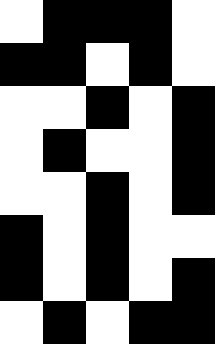[["white", "black", "black", "black", "white"], ["black", "black", "white", "black", "white"], ["white", "white", "black", "white", "black"], ["white", "black", "white", "white", "black"], ["white", "white", "black", "white", "black"], ["black", "white", "black", "white", "white"], ["black", "white", "black", "white", "black"], ["white", "black", "white", "black", "black"]]